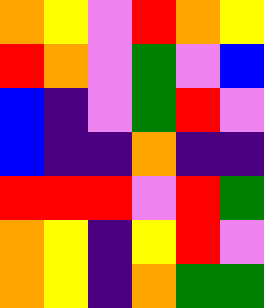[["orange", "yellow", "violet", "red", "orange", "yellow"], ["red", "orange", "violet", "green", "violet", "blue"], ["blue", "indigo", "violet", "green", "red", "violet"], ["blue", "indigo", "indigo", "orange", "indigo", "indigo"], ["red", "red", "red", "violet", "red", "green"], ["orange", "yellow", "indigo", "yellow", "red", "violet"], ["orange", "yellow", "indigo", "orange", "green", "green"]]